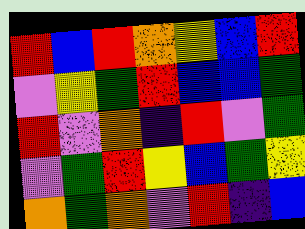[["red", "blue", "red", "orange", "yellow", "blue", "red"], ["violet", "yellow", "green", "red", "blue", "blue", "green"], ["red", "violet", "orange", "indigo", "red", "violet", "green"], ["violet", "green", "red", "yellow", "blue", "green", "yellow"], ["orange", "green", "orange", "violet", "red", "indigo", "blue"]]